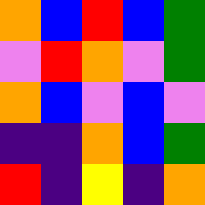[["orange", "blue", "red", "blue", "green"], ["violet", "red", "orange", "violet", "green"], ["orange", "blue", "violet", "blue", "violet"], ["indigo", "indigo", "orange", "blue", "green"], ["red", "indigo", "yellow", "indigo", "orange"]]